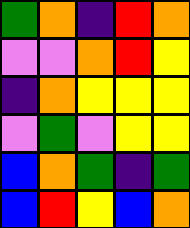[["green", "orange", "indigo", "red", "orange"], ["violet", "violet", "orange", "red", "yellow"], ["indigo", "orange", "yellow", "yellow", "yellow"], ["violet", "green", "violet", "yellow", "yellow"], ["blue", "orange", "green", "indigo", "green"], ["blue", "red", "yellow", "blue", "orange"]]